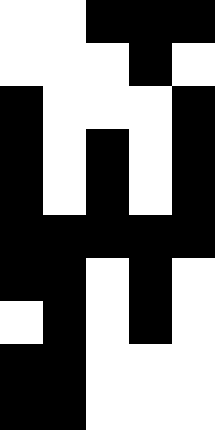[["white", "white", "black", "black", "black"], ["white", "white", "white", "black", "white"], ["black", "white", "white", "white", "black"], ["black", "white", "black", "white", "black"], ["black", "white", "black", "white", "black"], ["black", "black", "black", "black", "black"], ["black", "black", "white", "black", "white"], ["white", "black", "white", "black", "white"], ["black", "black", "white", "white", "white"], ["black", "black", "white", "white", "white"]]